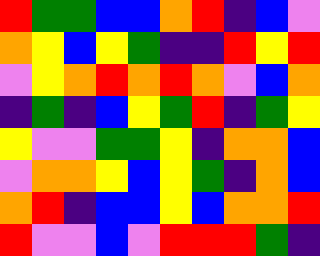[["red", "green", "green", "blue", "blue", "orange", "red", "indigo", "blue", "violet"], ["orange", "yellow", "blue", "yellow", "green", "indigo", "indigo", "red", "yellow", "red"], ["violet", "yellow", "orange", "red", "orange", "red", "orange", "violet", "blue", "orange"], ["indigo", "green", "indigo", "blue", "yellow", "green", "red", "indigo", "green", "yellow"], ["yellow", "violet", "violet", "green", "green", "yellow", "indigo", "orange", "orange", "blue"], ["violet", "orange", "orange", "yellow", "blue", "yellow", "green", "indigo", "orange", "blue"], ["orange", "red", "indigo", "blue", "blue", "yellow", "blue", "orange", "orange", "red"], ["red", "violet", "violet", "blue", "violet", "red", "red", "red", "green", "indigo"]]